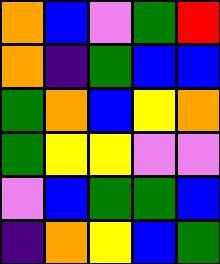[["orange", "blue", "violet", "green", "red"], ["orange", "indigo", "green", "blue", "blue"], ["green", "orange", "blue", "yellow", "orange"], ["green", "yellow", "yellow", "violet", "violet"], ["violet", "blue", "green", "green", "blue"], ["indigo", "orange", "yellow", "blue", "green"]]